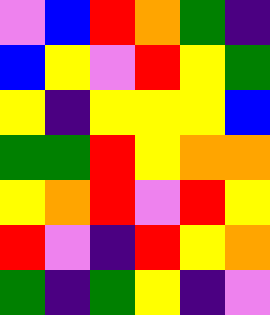[["violet", "blue", "red", "orange", "green", "indigo"], ["blue", "yellow", "violet", "red", "yellow", "green"], ["yellow", "indigo", "yellow", "yellow", "yellow", "blue"], ["green", "green", "red", "yellow", "orange", "orange"], ["yellow", "orange", "red", "violet", "red", "yellow"], ["red", "violet", "indigo", "red", "yellow", "orange"], ["green", "indigo", "green", "yellow", "indigo", "violet"]]